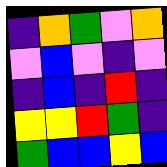[["indigo", "orange", "green", "violet", "orange"], ["violet", "blue", "violet", "indigo", "violet"], ["indigo", "blue", "indigo", "red", "indigo"], ["yellow", "yellow", "red", "green", "indigo"], ["green", "blue", "blue", "yellow", "blue"]]